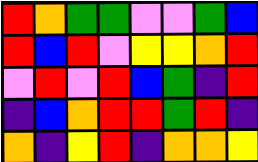[["red", "orange", "green", "green", "violet", "violet", "green", "blue"], ["red", "blue", "red", "violet", "yellow", "yellow", "orange", "red"], ["violet", "red", "violet", "red", "blue", "green", "indigo", "red"], ["indigo", "blue", "orange", "red", "red", "green", "red", "indigo"], ["orange", "indigo", "yellow", "red", "indigo", "orange", "orange", "yellow"]]